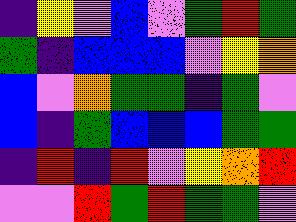[["indigo", "yellow", "violet", "blue", "violet", "green", "red", "green"], ["green", "indigo", "blue", "blue", "blue", "violet", "yellow", "orange"], ["blue", "violet", "orange", "green", "green", "indigo", "green", "violet"], ["blue", "indigo", "green", "blue", "blue", "blue", "green", "green"], ["indigo", "red", "indigo", "red", "violet", "yellow", "orange", "red"], ["violet", "violet", "red", "green", "red", "green", "green", "violet"]]